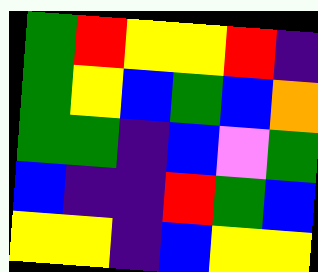[["green", "red", "yellow", "yellow", "red", "indigo"], ["green", "yellow", "blue", "green", "blue", "orange"], ["green", "green", "indigo", "blue", "violet", "green"], ["blue", "indigo", "indigo", "red", "green", "blue"], ["yellow", "yellow", "indigo", "blue", "yellow", "yellow"]]